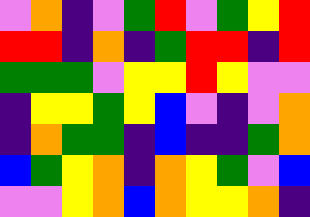[["violet", "orange", "indigo", "violet", "green", "red", "violet", "green", "yellow", "red"], ["red", "red", "indigo", "orange", "indigo", "green", "red", "red", "indigo", "red"], ["green", "green", "green", "violet", "yellow", "yellow", "red", "yellow", "violet", "violet"], ["indigo", "yellow", "yellow", "green", "yellow", "blue", "violet", "indigo", "violet", "orange"], ["indigo", "orange", "green", "green", "indigo", "blue", "indigo", "indigo", "green", "orange"], ["blue", "green", "yellow", "orange", "indigo", "orange", "yellow", "green", "violet", "blue"], ["violet", "violet", "yellow", "orange", "blue", "orange", "yellow", "yellow", "orange", "indigo"]]